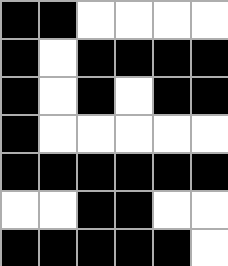[["black", "black", "white", "white", "white", "white"], ["black", "white", "black", "black", "black", "black"], ["black", "white", "black", "white", "black", "black"], ["black", "white", "white", "white", "white", "white"], ["black", "black", "black", "black", "black", "black"], ["white", "white", "black", "black", "white", "white"], ["black", "black", "black", "black", "black", "white"]]